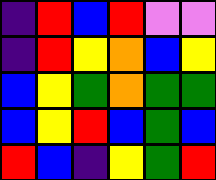[["indigo", "red", "blue", "red", "violet", "violet"], ["indigo", "red", "yellow", "orange", "blue", "yellow"], ["blue", "yellow", "green", "orange", "green", "green"], ["blue", "yellow", "red", "blue", "green", "blue"], ["red", "blue", "indigo", "yellow", "green", "red"]]